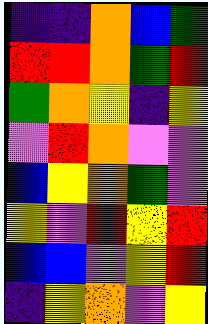[["indigo", "indigo", "orange", "blue", "green"], ["red", "red", "orange", "green", "red"], ["green", "orange", "yellow", "indigo", "yellow"], ["violet", "red", "orange", "violet", "violet"], ["blue", "yellow", "orange", "green", "violet"], ["yellow", "violet", "red", "yellow", "red"], ["blue", "blue", "violet", "yellow", "red"], ["indigo", "yellow", "orange", "violet", "yellow"]]